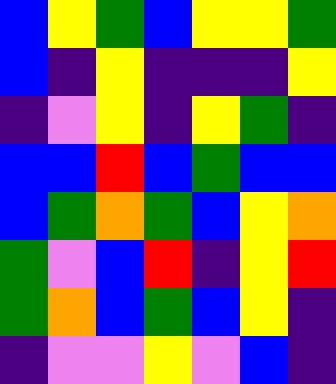[["blue", "yellow", "green", "blue", "yellow", "yellow", "green"], ["blue", "indigo", "yellow", "indigo", "indigo", "indigo", "yellow"], ["indigo", "violet", "yellow", "indigo", "yellow", "green", "indigo"], ["blue", "blue", "red", "blue", "green", "blue", "blue"], ["blue", "green", "orange", "green", "blue", "yellow", "orange"], ["green", "violet", "blue", "red", "indigo", "yellow", "red"], ["green", "orange", "blue", "green", "blue", "yellow", "indigo"], ["indigo", "violet", "violet", "yellow", "violet", "blue", "indigo"]]